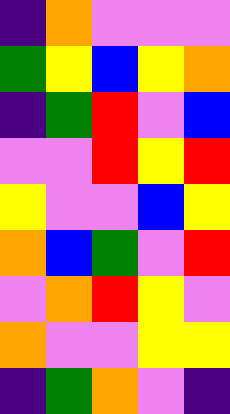[["indigo", "orange", "violet", "violet", "violet"], ["green", "yellow", "blue", "yellow", "orange"], ["indigo", "green", "red", "violet", "blue"], ["violet", "violet", "red", "yellow", "red"], ["yellow", "violet", "violet", "blue", "yellow"], ["orange", "blue", "green", "violet", "red"], ["violet", "orange", "red", "yellow", "violet"], ["orange", "violet", "violet", "yellow", "yellow"], ["indigo", "green", "orange", "violet", "indigo"]]